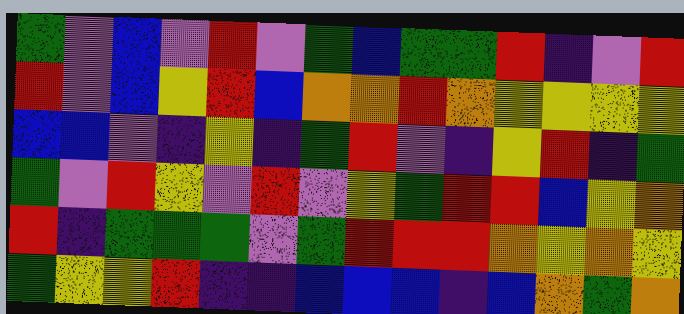[["green", "violet", "blue", "violet", "red", "violet", "green", "blue", "green", "green", "red", "indigo", "violet", "red"], ["red", "violet", "blue", "yellow", "red", "blue", "orange", "orange", "red", "orange", "yellow", "yellow", "yellow", "yellow"], ["blue", "blue", "violet", "indigo", "yellow", "indigo", "green", "red", "violet", "indigo", "yellow", "red", "indigo", "green"], ["green", "violet", "red", "yellow", "violet", "red", "violet", "yellow", "green", "red", "red", "blue", "yellow", "orange"], ["red", "indigo", "green", "green", "green", "violet", "green", "red", "red", "red", "orange", "yellow", "orange", "yellow"], ["green", "yellow", "yellow", "red", "indigo", "indigo", "blue", "blue", "blue", "indigo", "blue", "orange", "green", "orange"]]